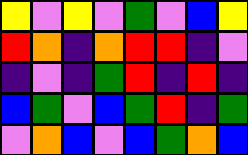[["yellow", "violet", "yellow", "violet", "green", "violet", "blue", "yellow"], ["red", "orange", "indigo", "orange", "red", "red", "indigo", "violet"], ["indigo", "violet", "indigo", "green", "red", "indigo", "red", "indigo"], ["blue", "green", "violet", "blue", "green", "red", "indigo", "green"], ["violet", "orange", "blue", "violet", "blue", "green", "orange", "blue"]]